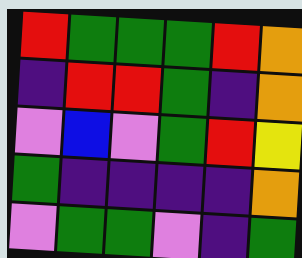[["red", "green", "green", "green", "red", "orange"], ["indigo", "red", "red", "green", "indigo", "orange"], ["violet", "blue", "violet", "green", "red", "yellow"], ["green", "indigo", "indigo", "indigo", "indigo", "orange"], ["violet", "green", "green", "violet", "indigo", "green"]]